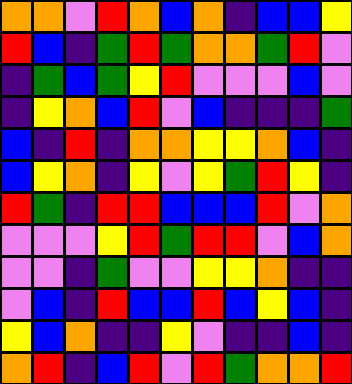[["orange", "orange", "violet", "red", "orange", "blue", "orange", "indigo", "blue", "blue", "yellow"], ["red", "blue", "indigo", "green", "red", "green", "orange", "orange", "green", "red", "violet"], ["indigo", "green", "blue", "green", "yellow", "red", "violet", "violet", "violet", "blue", "violet"], ["indigo", "yellow", "orange", "blue", "red", "violet", "blue", "indigo", "indigo", "indigo", "green"], ["blue", "indigo", "red", "indigo", "orange", "orange", "yellow", "yellow", "orange", "blue", "indigo"], ["blue", "yellow", "orange", "indigo", "yellow", "violet", "yellow", "green", "red", "yellow", "indigo"], ["red", "green", "indigo", "red", "red", "blue", "blue", "blue", "red", "violet", "orange"], ["violet", "violet", "violet", "yellow", "red", "green", "red", "red", "violet", "blue", "orange"], ["violet", "violet", "indigo", "green", "violet", "violet", "yellow", "yellow", "orange", "indigo", "indigo"], ["violet", "blue", "indigo", "red", "blue", "blue", "red", "blue", "yellow", "blue", "indigo"], ["yellow", "blue", "orange", "indigo", "indigo", "yellow", "violet", "indigo", "indigo", "blue", "indigo"], ["orange", "red", "indigo", "blue", "red", "violet", "red", "green", "orange", "orange", "red"]]